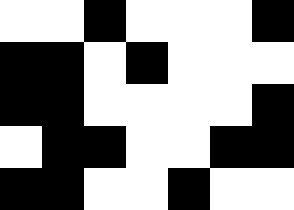[["white", "white", "black", "white", "white", "white", "black"], ["black", "black", "white", "black", "white", "white", "white"], ["black", "black", "white", "white", "white", "white", "black"], ["white", "black", "black", "white", "white", "black", "black"], ["black", "black", "white", "white", "black", "white", "white"]]